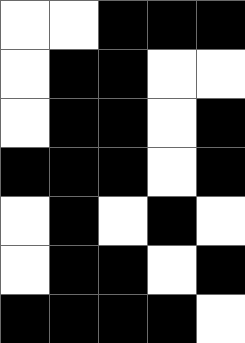[["white", "white", "black", "black", "black"], ["white", "black", "black", "white", "white"], ["white", "black", "black", "white", "black"], ["black", "black", "black", "white", "black"], ["white", "black", "white", "black", "white"], ["white", "black", "black", "white", "black"], ["black", "black", "black", "black", "white"]]